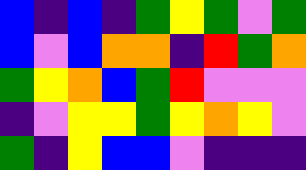[["blue", "indigo", "blue", "indigo", "green", "yellow", "green", "violet", "green"], ["blue", "violet", "blue", "orange", "orange", "indigo", "red", "green", "orange"], ["green", "yellow", "orange", "blue", "green", "red", "violet", "violet", "violet"], ["indigo", "violet", "yellow", "yellow", "green", "yellow", "orange", "yellow", "violet"], ["green", "indigo", "yellow", "blue", "blue", "violet", "indigo", "indigo", "indigo"]]